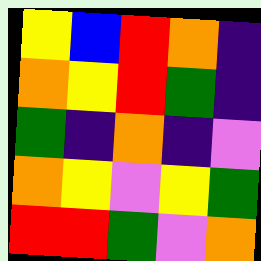[["yellow", "blue", "red", "orange", "indigo"], ["orange", "yellow", "red", "green", "indigo"], ["green", "indigo", "orange", "indigo", "violet"], ["orange", "yellow", "violet", "yellow", "green"], ["red", "red", "green", "violet", "orange"]]